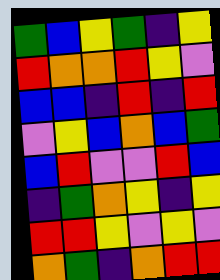[["green", "blue", "yellow", "green", "indigo", "yellow"], ["red", "orange", "orange", "red", "yellow", "violet"], ["blue", "blue", "indigo", "red", "indigo", "red"], ["violet", "yellow", "blue", "orange", "blue", "green"], ["blue", "red", "violet", "violet", "red", "blue"], ["indigo", "green", "orange", "yellow", "indigo", "yellow"], ["red", "red", "yellow", "violet", "yellow", "violet"], ["orange", "green", "indigo", "orange", "red", "red"]]